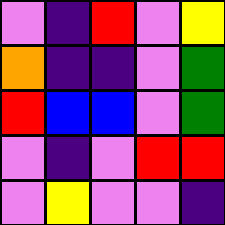[["violet", "indigo", "red", "violet", "yellow"], ["orange", "indigo", "indigo", "violet", "green"], ["red", "blue", "blue", "violet", "green"], ["violet", "indigo", "violet", "red", "red"], ["violet", "yellow", "violet", "violet", "indigo"]]